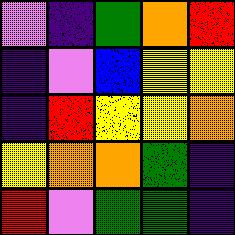[["violet", "indigo", "green", "orange", "red"], ["indigo", "violet", "blue", "yellow", "yellow"], ["indigo", "red", "yellow", "yellow", "orange"], ["yellow", "orange", "orange", "green", "indigo"], ["red", "violet", "green", "green", "indigo"]]